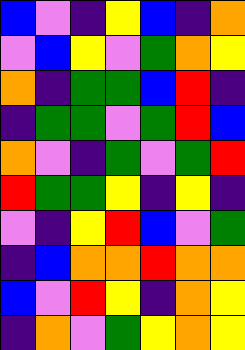[["blue", "violet", "indigo", "yellow", "blue", "indigo", "orange"], ["violet", "blue", "yellow", "violet", "green", "orange", "yellow"], ["orange", "indigo", "green", "green", "blue", "red", "indigo"], ["indigo", "green", "green", "violet", "green", "red", "blue"], ["orange", "violet", "indigo", "green", "violet", "green", "red"], ["red", "green", "green", "yellow", "indigo", "yellow", "indigo"], ["violet", "indigo", "yellow", "red", "blue", "violet", "green"], ["indigo", "blue", "orange", "orange", "red", "orange", "orange"], ["blue", "violet", "red", "yellow", "indigo", "orange", "yellow"], ["indigo", "orange", "violet", "green", "yellow", "orange", "yellow"]]